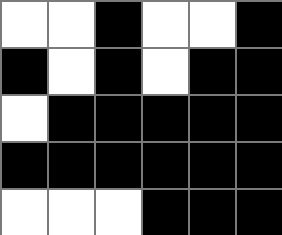[["white", "white", "black", "white", "white", "black"], ["black", "white", "black", "white", "black", "black"], ["white", "black", "black", "black", "black", "black"], ["black", "black", "black", "black", "black", "black"], ["white", "white", "white", "black", "black", "black"]]